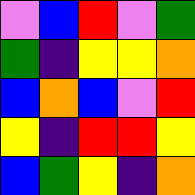[["violet", "blue", "red", "violet", "green"], ["green", "indigo", "yellow", "yellow", "orange"], ["blue", "orange", "blue", "violet", "red"], ["yellow", "indigo", "red", "red", "yellow"], ["blue", "green", "yellow", "indigo", "orange"]]